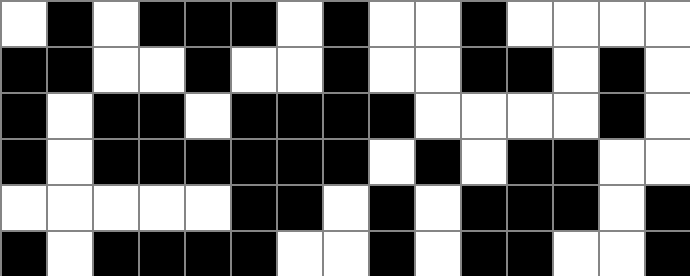[["white", "black", "white", "black", "black", "black", "white", "black", "white", "white", "black", "white", "white", "white", "white"], ["black", "black", "white", "white", "black", "white", "white", "black", "white", "white", "black", "black", "white", "black", "white"], ["black", "white", "black", "black", "white", "black", "black", "black", "black", "white", "white", "white", "white", "black", "white"], ["black", "white", "black", "black", "black", "black", "black", "black", "white", "black", "white", "black", "black", "white", "white"], ["white", "white", "white", "white", "white", "black", "black", "white", "black", "white", "black", "black", "black", "white", "black"], ["black", "white", "black", "black", "black", "black", "white", "white", "black", "white", "black", "black", "white", "white", "black"]]